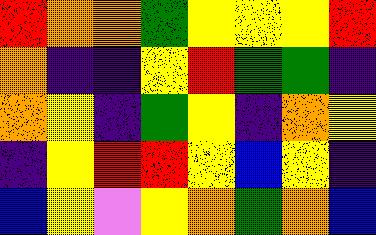[["red", "orange", "orange", "green", "yellow", "yellow", "yellow", "red"], ["orange", "indigo", "indigo", "yellow", "red", "green", "green", "indigo"], ["orange", "yellow", "indigo", "green", "yellow", "indigo", "orange", "yellow"], ["indigo", "yellow", "red", "red", "yellow", "blue", "yellow", "indigo"], ["blue", "yellow", "violet", "yellow", "orange", "green", "orange", "blue"]]